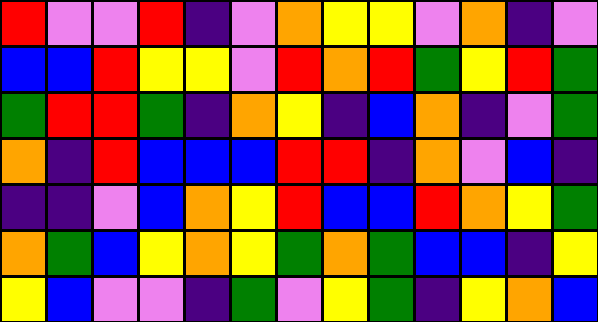[["red", "violet", "violet", "red", "indigo", "violet", "orange", "yellow", "yellow", "violet", "orange", "indigo", "violet"], ["blue", "blue", "red", "yellow", "yellow", "violet", "red", "orange", "red", "green", "yellow", "red", "green"], ["green", "red", "red", "green", "indigo", "orange", "yellow", "indigo", "blue", "orange", "indigo", "violet", "green"], ["orange", "indigo", "red", "blue", "blue", "blue", "red", "red", "indigo", "orange", "violet", "blue", "indigo"], ["indigo", "indigo", "violet", "blue", "orange", "yellow", "red", "blue", "blue", "red", "orange", "yellow", "green"], ["orange", "green", "blue", "yellow", "orange", "yellow", "green", "orange", "green", "blue", "blue", "indigo", "yellow"], ["yellow", "blue", "violet", "violet", "indigo", "green", "violet", "yellow", "green", "indigo", "yellow", "orange", "blue"]]